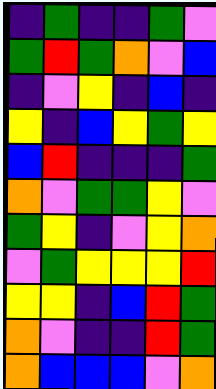[["indigo", "green", "indigo", "indigo", "green", "violet"], ["green", "red", "green", "orange", "violet", "blue"], ["indigo", "violet", "yellow", "indigo", "blue", "indigo"], ["yellow", "indigo", "blue", "yellow", "green", "yellow"], ["blue", "red", "indigo", "indigo", "indigo", "green"], ["orange", "violet", "green", "green", "yellow", "violet"], ["green", "yellow", "indigo", "violet", "yellow", "orange"], ["violet", "green", "yellow", "yellow", "yellow", "red"], ["yellow", "yellow", "indigo", "blue", "red", "green"], ["orange", "violet", "indigo", "indigo", "red", "green"], ["orange", "blue", "blue", "blue", "violet", "orange"]]